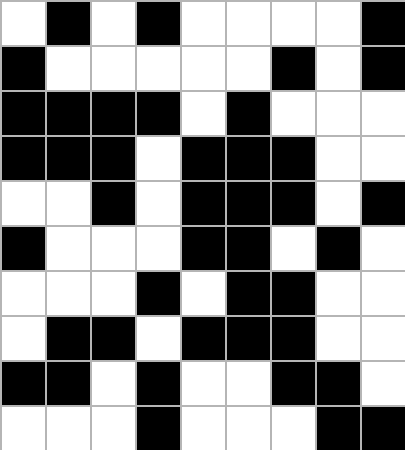[["white", "black", "white", "black", "white", "white", "white", "white", "black"], ["black", "white", "white", "white", "white", "white", "black", "white", "black"], ["black", "black", "black", "black", "white", "black", "white", "white", "white"], ["black", "black", "black", "white", "black", "black", "black", "white", "white"], ["white", "white", "black", "white", "black", "black", "black", "white", "black"], ["black", "white", "white", "white", "black", "black", "white", "black", "white"], ["white", "white", "white", "black", "white", "black", "black", "white", "white"], ["white", "black", "black", "white", "black", "black", "black", "white", "white"], ["black", "black", "white", "black", "white", "white", "black", "black", "white"], ["white", "white", "white", "black", "white", "white", "white", "black", "black"]]